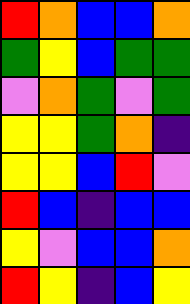[["red", "orange", "blue", "blue", "orange"], ["green", "yellow", "blue", "green", "green"], ["violet", "orange", "green", "violet", "green"], ["yellow", "yellow", "green", "orange", "indigo"], ["yellow", "yellow", "blue", "red", "violet"], ["red", "blue", "indigo", "blue", "blue"], ["yellow", "violet", "blue", "blue", "orange"], ["red", "yellow", "indigo", "blue", "yellow"]]